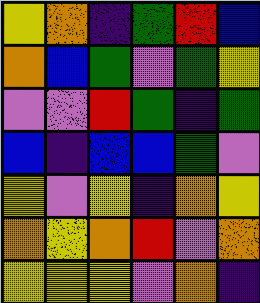[["yellow", "orange", "indigo", "green", "red", "blue"], ["orange", "blue", "green", "violet", "green", "yellow"], ["violet", "violet", "red", "green", "indigo", "green"], ["blue", "indigo", "blue", "blue", "green", "violet"], ["yellow", "violet", "yellow", "indigo", "orange", "yellow"], ["orange", "yellow", "orange", "red", "violet", "orange"], ["yellow", "yellow", "yellow", "violet", "orange", "indigo"]]